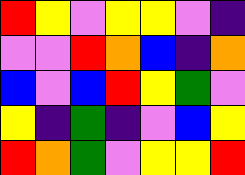[["red", "yellow", "violet", "yellow", "yellow", "violet", "indigo"], ["violet", "violet", "red", "orange", "blue", "indigo", "orange"], ["blue", "violet", "blue", "red", "yellow", "green", "violet"], ["yellow", "indigo", "green", "indigo", "violet", "blue", "yellow"], ["red", "orange", "green", "violet", "yellow", "yellow", "red"]]